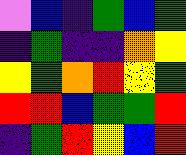[["violet", "blue", "indigo", "green", "blue", "green"], ["indigo", "green", "indigo", "indigo", "orange", "yellow"], ["yellow", "green", "orange", "red", "yellow", "green"], ["red", "red", "blue", "green", "green", "red"], ["indigo", "green", "red", "yellow", "blue", "red"]]